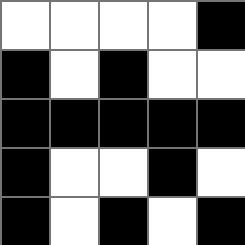[["white", "white", "white", "white", "black"], ["black", "white", "black", "white", "white"], ["black", "black", "black", "black", "black"], ["black", "white", "white", "black", "white"], ["black", "white", "black", "white", "black"]]